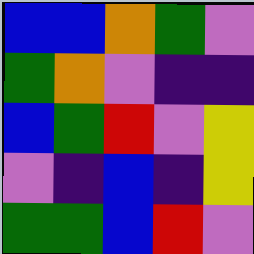[["blue", "blue", "orange", "green", "violet"], ["green", "orange", "violet", "indigo", "indigo"], ["blue", "green", "red", "violet", "yellow"], ["violet", "indigo", "blue", "indigo", "yellow"], ["green", "green", "blue", "red", "violet"]]